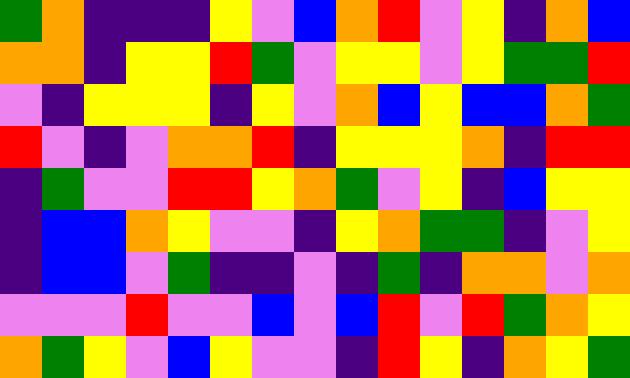[["green", "orange", "indigo", "indigo", "indigo", "yellow", "violet", "blue", "orange", "red", "violet", "yellow", "indigo", "orange", "blue"], ["orange", "orange", "indigo", "yellow", "yellow", "red", "green", "violet", "yellow", "yellow", "violet", "yellow", "green", "green", "red"], ["violet", "indigo", "yellow", "yellow", "yellow", "indigo", "yellow", "violet", "orange", "blue", "yellow", "blue", "blue", "orange", "green"], ["red", "violet", "indigo", "violet", "orange", "orange", "red", "indigo", "yellow", "yellow", "yellow", "orange", "indigo", "red", "red"], ["indigo", "green", "violet", "violet", "red", "red", "yellow", "orange", "green", "violet", "yellow", "indigo", "blue", "yellow", "yellow"], ["indigo", "blue", "blue", "orange", "yellow", "violet", "violet", "indigo", "yellow", "orange", "green", "green", "indigo", "violet", "yellow"], ["indigo", "blue", "blue", "violet", "green", "indigo", "indigo", "violet", "indigo", "green", "indigo", "orange", "orange", "violet", "orange"], ["violet", "violet", "violet", "red", "violet", "violet", "blue", "violet", "blue", "red", "violet", "red", "green", "orange", "yellow"], ["orange", "green", "yellow", "violet", "blue", "yellow", "violet", "violet", "indigo", "red", "yellow", "indigo", "orange", "yellow", "green"]]